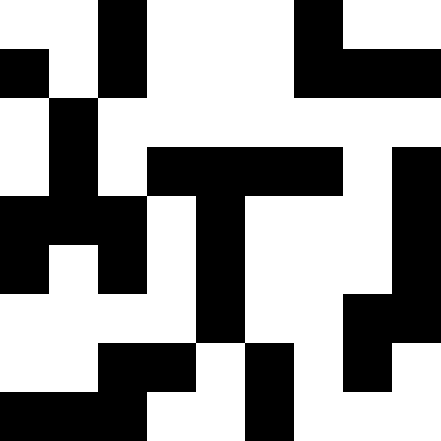[["white", "white", "black", "white", "white", "white", "black", "white", "white"], ["black", "white", "black", "white", "white", "white", "black", "black", "black"], ["white", "black", "white", "white", "white", "white", "white", "white", "white"], ["white", "black", "white", "black", "black", "black", "black", "white", "black"], ["black", "black", "black", "white", "black", "white", "white", "white", "black"], ["black", "white", "black", "white", "black", "white", "white", "white", "black"], ["white", "white", "white", "white", "black", "white", "white", "black", "black"], ["white", "white", "black", "black", "white", "black", "white", "black", "white"], ["black", "black", "black", "white", "white", "black", "white", "white", "white"]]